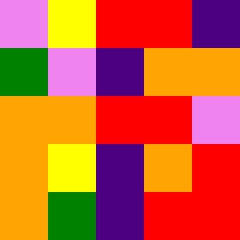[["violet", "yellow", "red", "red", "indigo"], ["green", "violet", "indigo", "orange", "orange"], ["orange", "orange", "red", "red", "violet"], ["orange", "yellow", "indigo", "orange", "red"], ["orange", "green", "indigo", "red", "red"]]